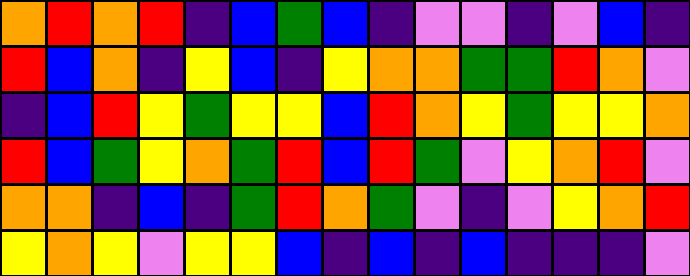[["orange", "red", "orange", "red", "indigo", "blue", "green", "blue", "indigo", "violet", "violet", "indigo", "violet", "blue", "indigo"], ["red", "blue", "orange", "indigo", "yellow", "blue", "indigo", "yellow", "orange", "orange", "green", "green", "red", "orange", "violet"], ["indigo", "blue", "red", "yellow", "green", "yellow", "yellow", "blue", "red", "orange", "yellow", "green", "yellow", "yellow", "orange"], ["red", "blue", "green", "yellow", "orange", "green", "red", "blue", "red", "green", "violet", "yellow", "orange", "red", "violet"], ["orange", "orange", "indigo", "blue", "indigo", "green", "red", "orange", "green", "violet", "indigo", "violet", "yellow", "orange", "red"], ["yellow", "orange", "yellow", "violet", "yellow", "yellow", "blue", "indigo", "blue", "indigo", "blue", "indigo", "indigo", "indigo", "violet"]]